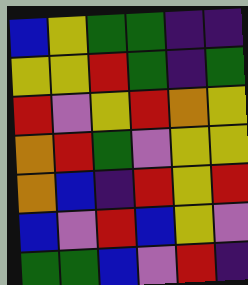[["blue", "yellow", "green", "green", "indigo", "indigo"], ["yellow", "yellow", "red", "green", "indigo", "green"], ["red", "violet", "yellow", "red", "orange", "yellow"], ["orange", "red", "green", "violet", "yellow", "yellow"], ["orange", "blue", "indigo", "red", "yellow", "red"], ["blue", "violet", "red", "blue", "yellow", "violet"], ["green", "green", "blue", "violet", "red", "indigo"]]